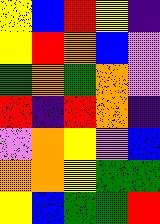[["yellow", "blue", "red", "yellow", "indigo"], ["yellow", "red", "orange", "blue", "violet"], ["green", "orange", "green", "orange", "violet"], ["red", "indigo", "red", "orange", "indigo"], ["violet", "orange", "yellow", "violet", "blue"], ["orange", "orange", "yellow", "green", "green"], ["yellow", "blue", "green", "green", "red"]]